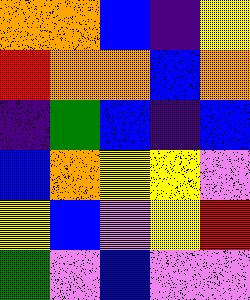[["orange", "orange", "blue", "indigo", "yellow"], ["red", "orange", "orange", "blue", "orange"], ["indigo", "green", "blue", "indigo", "blue"], ["blue", "orange", "yellow", "yellow", "violet"], ["yellow", "blue", "violet", "yellow", "red"], ["green", "violet", "blue", "violet", "violet"]]